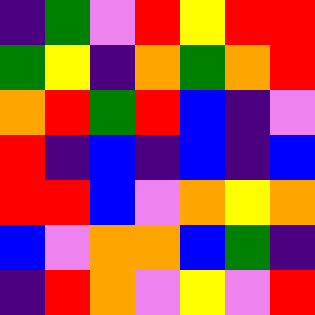[["indigo", "green", "violet", "red", "yellow", "red", "red"], ["green", "yellow", "indigo", "orange", "green", "orange", "red"], ["orange", "red", "green", "red", "blue", "indigo", "violet"], ["red", "indigo", "blue", "indigo", "blue", "indigo", "blue"], ["red", "red", "blue", "violet", "orange", "yellow", "orange"], ["blue", "violet", "orange", "orange", "blue", "green", "indigo"], ["indigo", "red", "orange", "violet", "yellow", "violet", "red"]]